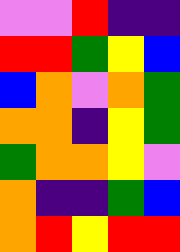[["violet", "violet", "red", "indigo", "indigo"], ["red", "red", "green", "yellow", "blue"], ["blue", "orange", "violet", "orange", "green"], ["orange", "orange", "indigo", "yellow", "green"], ["green", "orange", "orange", "yellow", "violet"], ["orange", "indigo", "indigo", "green", "blue"], ["orange", "red", "yellow", "red", "red"]]